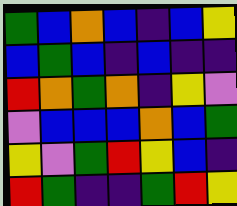[["green", "blue", "orange", "blue", "indigo", "blue", "yellow"], ["blue", "green", "blue", "indigo", "blue", "indigo", "indigo"], ["red", "orange", "green", "orange", "indigo", "yellow", "violet"], ["violet", "blue", "blue", "blue", "orange", "blue", "green"], ["yellow", "violet", "green", "red", "yellow", "blue", "indigo"], ["red", "green", "indigo", "indigo", "green", "red", "yellow"]]